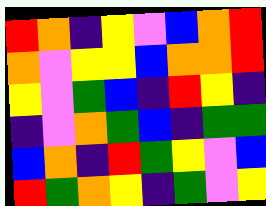[["red", "orange", "indigo", "yellow", "violet", "blue", "orange", "red"], ["orange", "violet", "yellow", "yellow", "blue", "orange", "orange", "red"], ["yellow", "violet", "green", "blue", "indigo", "red", "yellow", "indigo"], ["indigo", "violet", "orange", "green", "blue", "indigo", "green", "green"], ["blue", "orange", "indigo", "red", "green", "yellow", "violet", "blue"], ["red", "green", "orange", "yellow", "indigo", "green", "violet", "yellow"]]